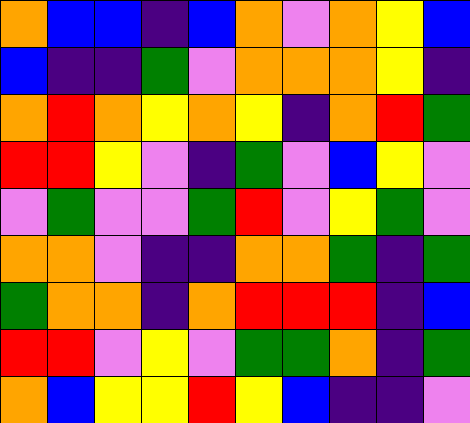[["orange", "blue", "blue", "indigo", "blue", "orange", "violet", "orange", "yellow", "blue"], ["blue", "indigo", "indigo", "green", "violet", "orange", "orange", "orange", "yellow", "indigo"], ["orange", "red", "orange", "yellow", "orange", "yellow", "indigo", "orange", "red", "green"], ["red", "red", "yellow", "violet", "indigo", "green", "violet", "blue", "yellow", "violet"], ["violet", "green", "violet", "violet", "green", "red", "violet", "yellow", "green", "violet"], ["orange", "orange", "violet", "indigo", "indigo", "orange", "orange", "green", "indigo", "green"], ["green", "orange", "orange", "indigo", "orange", "red", "red", "red", "indigo", "blue"], ["red", "red", "violet", "yellow", "violet", "green", "green", "orange", "indigo", "green"], ["orange", "blue", "yellow", "yellow", "red", "yellow", "blue", "indigo", "indigo", "violet"]]